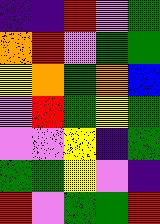[["indigo", "indigo", "red", "violet", "green"], ["orange", "red", "violet", "green", "green"], ["yellow", "orange", "green", "orange", "blue"], ["violet", "red", "green", "yellow", "green"], ["violet", "violet", "yellow", "indigo", "green"], ["green", "green", "yellow", "violet", "indigo"], ["red", "violet", "green", "green", "red"]]